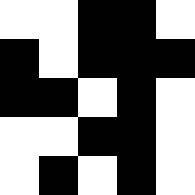[["white", "white", "black", "black", "white"], ["black", "white", "black", "black", "black"], ["black", "black", "white", "black", "white"], ["white", "white", "black", "black", "white"], ["white", "black", "white", "black", "white"]]